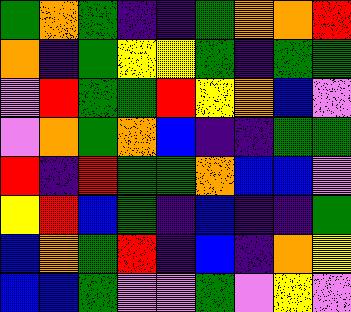[["green", "orange", "green", "indigo", "indigo", "green", "orange", "orange", "red"], ["orange", "indigo", "green", "yellow", "yellow", "green", "indigo", "green", "green"], ["violet", "red", "green", "green", "red", "yellow", "orange", "blue", "violet"], ["violet", "orange", "green", "orange", "blue", "indigo", "indigo", "green", "green"], ["red", "indigo", "red", "green", "green", "orange", "blue", "blue", "violet"], ["yellow", "red", "blue", "green", "indigo", "blue", "indigo", "indigo", "green"], ["blue", "orange", "green", "red", "indigo", "blue", "indigo", "orange", "yellow"], ["blue", "blue", "green", "violet", "violet", "green", "violet", "yellow", "violet"]]